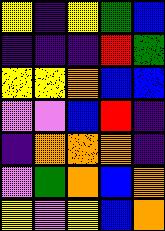[["yellow", "indigo", "yellow", "green", "blue"], ["indigo", "indigo", "indigo", "red", "green"], ["yellow", "yellow", "orange", "blue", "blue"], ["violet", "violet", "blue", "red", "indigo"], ["indigo", "orange", "orange", "orange", "indigo"], ["violet", "green", "orange", "blue", "orange"], ["yellow", "violet", "yellow", "blue", "orange"]]